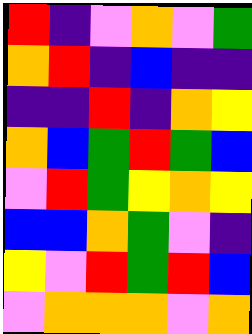[["red", "indigo", "violet", "orange", "violet", "green"], ["orange", "red", "indigo", "blue", "indigo", "indigo"], ["indigo", "indigo", "red", "indigo", "orange", "yellow"], ["orange", "blue", "green", "red", "green", "blue"], ["violet", "red", "green", "yellow", "orange", "yellow"], ["blue", "blue", "orange", "green", "violet", "indigo"], ["yellow", "violet", "red", "green", "red", "blue"], ["violet", "orange", "orange", "orange", "violet", "orange"]]